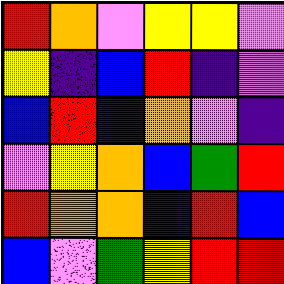[["red", "orange", "violet", "yellow", "yellow", "violet"], ["yellow", "indigo", "blue", "red", "indigo", "violet"], ["blue", "red", "blue", "orange", "violet", "indigo"], ["violet", "yellow", "orange", "blue", "green", "red"], ["red", "orange", "orange", "blue", "red", "blue"], ["blue", "violet", "green", "yellow", "red", "red"]]